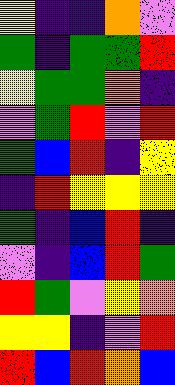[["yellow", "indigo", "indigo", "orange", "violet"], ["green", "indigo", "green", "green", "red"], ["yellow", "green", "green", "orange", "indigo"], ["violet", "green", "red", "violet", "red"], ["green", "blue", "red", "indigo", "yellow"], ["indigo", "red", "yellow", "yellow", "yellow"], ["green", "indigo", "blue", "red", "indigo"], ["violet", "indigo", "blue", "red", "green"], ["red", "green", "violet", "yellow", "orange"], ["yellow", "yellow", "indigo", "violet", "red"], ["red", "blue", "red", "orange", "blue"]]